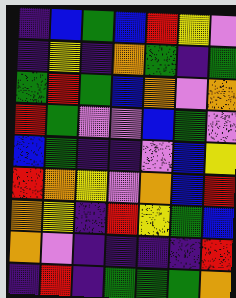[["indigo", "blue", "green", "blue", "red", "yellow", "violet"], ["indigo", "yellow", "indigo", "orange", "green", "indigo", "green"], ["green", "red", "green", "blue", "orange", "violet", "orange"], ["red", "green", "violet", "violet", "blue", "green", "violet"], ["blue", "green", "indigo", "indigo", "violet", "blue", "yellow"], ["red", "orange", "yellow", "violet", "orange", "blue", "red"], ["orange", "yellow", "indigo", "red", "yellow", "green", "blue"], ["orange", "violet", "indigo", "indigo", "indigo", "indigo", "red"], ["indigo", "red", "indigo", "green", "green", "green", "orange"]]